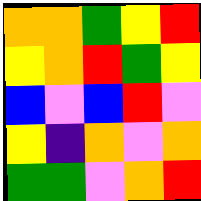[["orange", "orange", "green", "yellow", "red"], ["yellow", "orange", "red", "green", "yellow"], ["blue", "violet", "blue", "red", "violet"], ["yellow", "indigo", "orange", "violet", "orange"], ["green", "green", "violet", "orange", "red"]]